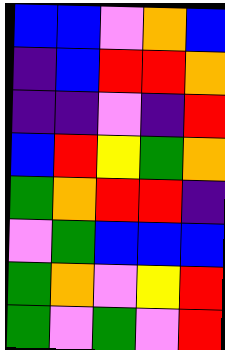[["blue", "blue", "violet", "orange", "blue"], ["indigo", "blue", "red", "red", "orange"], ["indigo", "indigo", "violet", "indigo", "red"], ["blue", "red", "yellow", "green", "orange"], ["green", "orange", "red", "red", "indigo"], ["violet", "green", "blue", "blue", "blue"], ["green", "orange", "violet", "yellow", "red"], ["green", "violet", "green", "violet", "red"]]